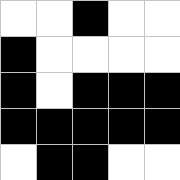[["white", "white", "black", "white", "white"], ["black", "white", "white", "white", "white"], ["black", "white", "black", "black", "black"], ["black", "black", "black", "black", "black"], ["white", "black", "black", "white", "white"]]